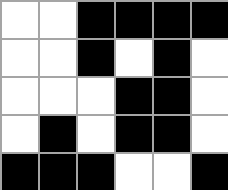[["white", "white", "black", "black", "black", "black"], ["white", "white", "black", "white", "black", "white"], ["white", "white", "white", "black", "black", "white"], ["white", "black", "white", "black", "black", "white"], ["black", "black", "black", "white", "white", "black"]]